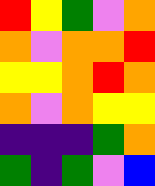[["red", "yellow", "green", "violet", "orange"], ["orange", "violet", "orange", "orange", "red"], ["yellow", "yellow", "orange", "red", "orange"], ["orange", "violet", "orange", "yellow", "yellow"], ["indigo", "indigo", "indigo", "green", "orange"], ["green", "indigo", "green", "violet", "blue"]]